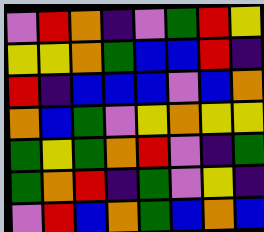[["violet", "red", "orange", "indigo", "violet", "green", "red", "yellow"], ["yellow", "yellow", "orange", "green", "blue", "blue", "red", "indigo"], ["red", "indigo", "blue", "blue", "blue", "violet", "blue", "orange"], ["orange", "blue", "green", "violet", "yellow", "orange", "yellow", "yellow"], ["green", "yellow", "green", "orange", "red", "violet", "indigo", "green"], ["green", "orange", "red", "indigo", "green", "violet", "yellow", "indigo"], ["violet", "red", "blue", "orange", "green", "blue", "orange", "blue"]]